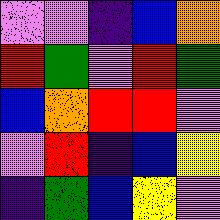[["violet", "violet", "indigo", "blue", "orange"], ["red", "green", "violet", "red", "green"], ["blue", "orange", "red", "red", "violet"], ["violet", "red", "indigo", "blue", "yellow"], ["indigo", "green", "blue", "yellow", "violet"]]